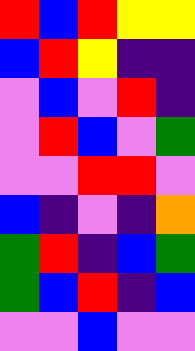[["red", "blue", "red", "yellow", "yellow"], ["blue", "red", "yellow", "indigo", "indigo"], ["violet", "blue", "violet", "red", "indigo"], ["violet", "red", "blue", "violet", "green"], ["violet", "violet", "red", "red", "violet"], ["blue", "indigo", "violet", "indigo", "orange"], ["green", "red", "indigo", "blue", "green"], ["green", "blue", "red", "indigo", "blue"], ["violet", "violet", "blue", "violet", "violet"]]